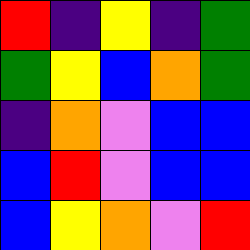[["red", "indigo", "yellow", "indigo", "green"], ["green", "yellow", "blue", "orange", "green"], ["indigo", "orange", "violet", "blue", "blue"], ["blue", "red", "violet", "blue", "blue"], ["blue", "yellow", "orange", "violet", "red"]]